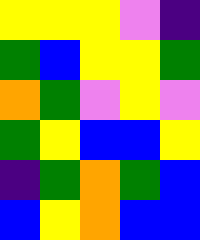[["yellow", "yellow", "yellow", "violet", "indigo"], ["green", "blue", "yellow", "yellow", "green"], ["orange", "green", "violet", "yellow", "violet"], ["green", "yellow", "blue", "blue", "yellow"], ["indigo", "green", "orange", "green", "blue"], ["blue", "yellow", "orange", "blue", "blue"]]